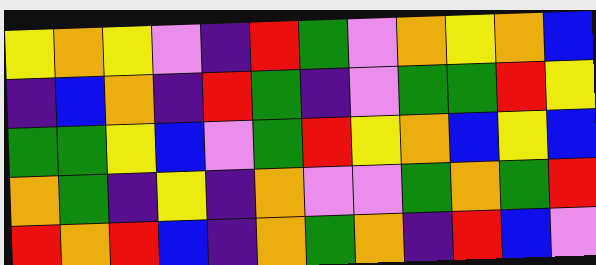[["yellow", "orange", "yellow", "violet", "indigo", "red", "green", "violet", "orange", "yellow", "orange", "blue"], ["indigo", "blue", "orange", "indigo", "red", "green", "indigo", "violet", "green", "green", "red", "yellow"], ["green", "green", "yellow", "blue", "violet", "green", "red", "yellow", "orange", "blue", "yellow", "blue"], ["orange", "green", "indigo", "yellow", "indigo", "orange", "violet", "violet", "green", "orange", "green", "red"], ["red", "orange", "red", "blue", "indigo", "orange", "green", "orange", "indigo", "red", "blue", "violet"]]